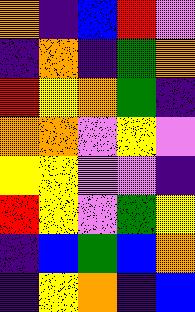[["orange", "indigo", "blue", "red", "violet"], ["indigo", "orange", "indigo", "green", "orange"], ["red", "yellow", "orange", "green", "indigo"], ["orange", "orange", "violet", "yellow", "violet"], ["yellow", "yellow", "violet", "violet", "indigo"], ["red", "yellow", "violet", "green", "yellow"], ["indigo", "blue", "green", "blue", "orange"], ["indigo", "yellow", "orange", "indigo", "blue"]]